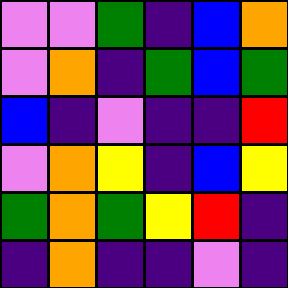[["violet", "violet", "green", "indigo", "blue", "orange"], ["violet", "orange", "indigo", "green", "blue", "green"], ["blue", "indigo", "violet", "indigo", "indigo", "red"], ["violet", "orange", "yellow", "indigo", "blue", "yellow"], ["green", "orange", "green", "yellow", "red", "indigo"], ["indigo", "orange", "indigo", "indigo", "violet", "indigo"]]